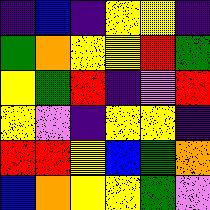[["indigo", "blue", "indigo", "yellow", "yellow", "indigo"], ["green", "orange", "yellow", "yellow", "red", "green"], ["yellow", "green", "red", "indigo", "violet", "red"], ["yellow", "violet", "indigo", "yellow", "yellow", "indigo"], ["red", "red", "yellow", "blue", "green", "orange"], ["blue", "orange", "yellow", "yellow", "green", "violet"]]